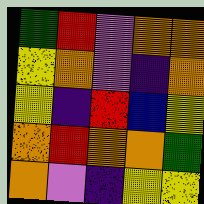[["green", "red", "violet", "orange", "orange"], ["yellow", "orange", "violet", "indigo", "orange"], ["yellow", "indigo", "red", "blue", "yellow"], ["orange", "red", "orange", "orange", "green"], ["orange", "violet", "indigo", "yellow", "yellow"]]